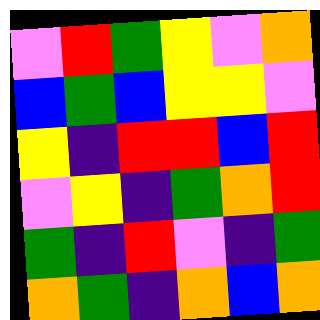[["violet", "red", "green", "yellow", "violet", "orange"], ["blue", "green", "blue", "yellow", "yellow", "violet"], ["yellow", "indigo", "red", "red", "blue", "red"], ["violet", "yellow", "indigo", "green", "orange", "red"], ["green", "indigo", "red", "violet", "indigo", "green"], ["orange", "green", "indigo", "orange", "blue", "orange"]]